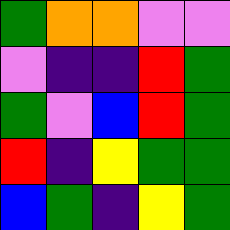[["green", "orange", "orange", "violet", "violet"], ["violet", "indigo", "indigo", "red", "green"], ["green", "violet", "blue", "red", "green"], ["red", "indigo", "yellow", "green", "green"], ["blue", "green", "indigo", "yellow", "green"]]